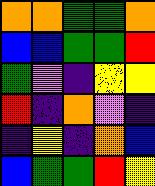[["orange", "orange", "green", "green", "orange"], ["blue", "blue", "green", "green", "red"], ["green", "violet", "indigo", "yellow", "yellow"], ["red", "indigo", "orange", "violet", "indigo"], ["indigo", "yellow", "indigo", "orange", "blue"], ["blue", "green", "green", "red", "yellow"]]